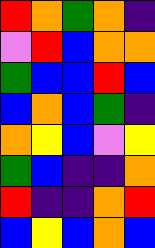[["red", "orange", "green", "orange", "indigo"], ["violet", "red", "blue", "orange", "orange"], ["green", "blue", "blue", "red", "blue"], ["blue", "orange", "blue", "green", "indigo"], ["orange", "yellow", "blue", "violet", "yellow"], ["green", "blue", "indigo", "indigo", "orange"], ["red", "indigo", "indigo", "orange", "red"], ["blue", "yellow", "blue", "orange", "blue"]]